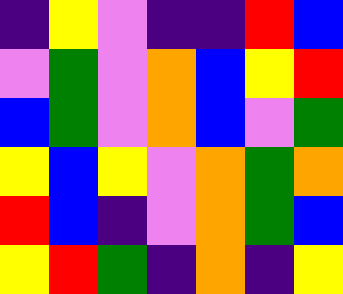[["indigo", "yellow", "violet", "indigo", "indigo", "red", "blue"], ["violet", "green", "violet", "orange", "blue", "yellow", "red"], ["blue", "green", "violet", "orange", "blue", "violet", "green"], ["yellow", "blue", "yellow", "violet", "orange", "green", "orange"], ["red", "blue", "indigo", "violet", "orange", "green", "blue"], ["yellow", "red", "green", "indigo", "orange", "indigo", "yellow"]]